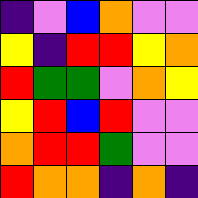[["indigo", "violet", "blue", "orange", "violet", "violet"], ["yellow", "indigo", "red", "red", "yellow", "orange"], ["red", "green", "green", "violet", "orange", "yellow"], ["yellow", "red", "blue", "red", "violet", "violet"], ["orange", "red", "red", "green", "violet", "violet"], ["red", "orange", "orange", "indigo", "orange", "indigo"]]